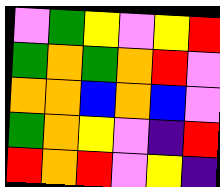[["violet", "green", "yellow", "violet", "yellow", "red"], ["green", "orange", "green", "orange", "red", "violet"], ["orange", "orange", "blue", "orange", "blue", "violet"], ["green", "orange", "yellow", "violet", "indigo", "red"], ["red", "orange", "red", "violet", "yellow", "indigo"]]